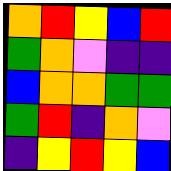[["orange", "red", "yellow", "blue", "red"], ["green", "orange", "violet", "indigo", "indigo"], ["blue", "orange", "orange", "green", "green"], ["green", "red", "indigo", "orange", "violet"], ["indigo", "yellow", "red", "yellow", "blue"]]